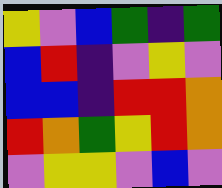[["yellow", "violet", "blue", "green", "indigo", "green"], ["blue", "red", "indigo", "violet", "yellow", "violet"], ["blue", "blue", "indigo", "red", "red", "orange"], ["red", "orange", "green", "yellow", "red", "orange"], ["violet", "yellow", "yellow", "violet", "blue", "violet"]]